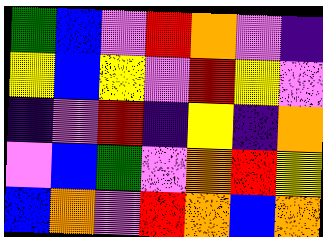[["green", "blue", "violet", "red", "orange", "violet", "indigo"], ["yellow", "blue", "yellow", "violet", "red", "yellow", "violet"], ["indigo", "violet", "red", "indigo", "yellow", "indigo", "orange"], ["violet", "blue", "green", "violet", "orange", "red", "yellow"], ["blue", "orange", "violet", "red", "orange", "blue", "orange"]]